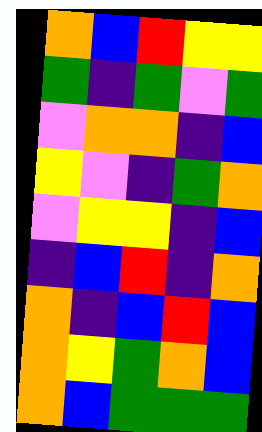[["orange", "blue", "red", "yellow", "yellow"], ["green", "indigo", "green", "violet", "green"], ["violet", "orange", "orange", "indigo", "blue"], ["yellow", "violet", "indigo", "green", "orange"], ["violet", "yellow", "yellow", "indigo", "blue"], ["indigo", "blue", "red", "indigo", "orange"], ["orange", "indigo", "blue", "red", "blue"], ["orange", "yellow", "green", "orange", "blue"], ["orange", "blue", "green", "green", "green"]]